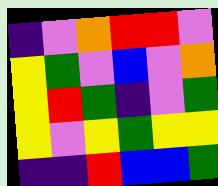[["indigo", "violet", "orange", "red", "red", "violet"], ["yellow", "green", "violet", "blue", "violet", "orange"], ["yellow", "red", "green", "indigo", "violet", "green"], ["yellow", "violet", "yellow", "green", "yellow", "yellow"], ["indigo", "indigo", "red", "blue", "blue", "green"]]